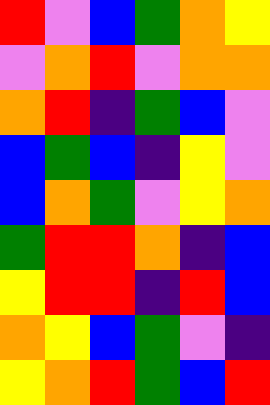[["red", "violet", "blue", "green", "orange", "yellow"], ["violet", "orange", "red", "violet", "orange", "orange"], ["orange", "red", "indigo", "green", "blue", "violet"], ["blue", "green", "blue", "indigo", "yellow", "violet"], ["blue", "orange", "green", "violet", "yellow", "orange"], ["green", "red", "red", "orange", "indigo", "blue"], ["yellow", "red", "red", "indigo", "red", "blue"], ["orange", "yellow", "blue", "green", "violet", "indigo"], ["yellow", "orange", "red", "green", "blue", "red"]]